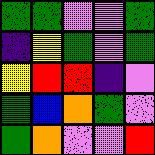[["green", "green", "violet", "violet", "green"], ["indigo", "yellow", "green", "violet", "green"], ["yellow", "red", "red", "indigo", "violet"], ["green", "blue", "orange", "green", "violet"], ["green", "orange", "violet", "violet", "red"]]